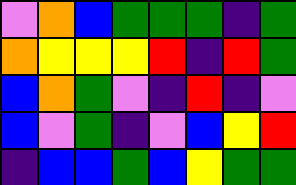[["violet", "orange", "blue", "green", "green", "green", "indigo", "green"], ["orange", "yellow", "yellow", "yellow", "red", "indigo", "red", "green"], ["blue", "orange", "green", "violet", "indigo", "red", "indigo", "violet"], ["blue", "violet", "green", "indigo", "violet", "blue", "yellow", "red"], ["indigo", "blue", "blue", "green", "blue", "yellow", "green", "green"]]